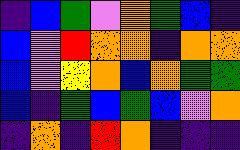[["indigo", "blue", "green", "violet", "orange", "green", "blue", "indigo"], ["blue", "violet", "red", "orange", "orange", "indigo", "orange", "orange"], ["blue", "violet", "yellow", "orange", "blue", "orange", "green", "green"], ["blue", "indigo", "green", "blue", "green", "blue", "violet", "orange"], ["indigo", "orange", "indigo", "red", "orange", "indigo", "indigo", "indigo"]]